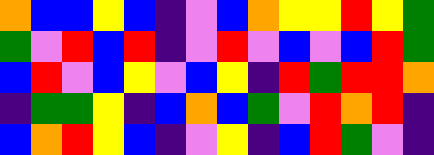[["orange", "blue", "blue", "yellow", "blue", "indigo", "violet", "blue", "orange", "yellow", "yellow", "red", "yellow", "green"], ["green", "violet", "red", "blue", "red", "indigo", "violet", "red", "violet", "blue", "violet", "blue", "red", "green"], ["blue", "red", "violet", "blue", "yellow", "violet", "blue", "yellow", "indigo", "red", "green", "red", "red", "orange"], ["indigo", "green", "green", "yellow", "indigo", "blue", "orange", "blue", "green", "violet", "red", "orange", "red", "indigo"], ["blue", "orange", "red", "yellow", "blue", "indigo", "violet", "yellow", "indigo", "blue", "red", "green", "violet", "indigo"]]